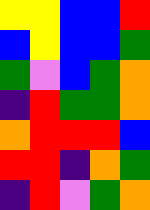[["yellow", "yellow", "blue", "blue", "red"], ["blue", "yellow", "blue", "blue", "green"], ["green", "violet", "blue", "green", "orange"], ["indigo", "red", "green", "green", "orange"], ["orange", "red", "red", "red", "blue"], ["red", "red", "indigo", "orange", "green"], ["indigo", "red", "violet", "green", "orange"]]